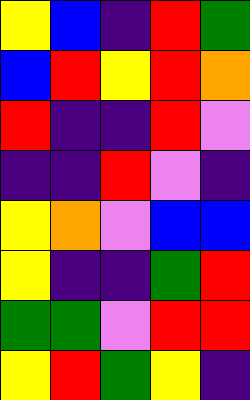[["yellow", "blue", "indigo", "red", "green"], ["blue", "red", "yellow", "red", "orange"], ["red", "indigo", "indigo", "red", "violet"], ["indigo", "indigo", "red", "violet", "indigo"], ["yellow", "orange", "violet", "blue", "blue"], ["yellow", "indigo", "indigo", "green", "red"], ["green", "green", "violet", "red", "red"], ["yellow", "red", "green", "yellow", "indigo"]]